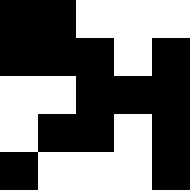[["black", "black", "white", "white", "white"], ["black", "black", "black", "white", "black"], ["white", "white", "black", "black", "black"], ["white", "black", "black", "white", "black"], ["black", "white", "white", "white", "black"]]